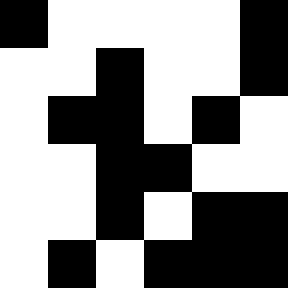[["black", "white", "white", "white", "white", "black"], ["white", "white", "black", "white", "white", "black"], ["white", "black", "black", "white", "black", "white"], ["white", "white", "black", "black", "white", "white"], ["white", "white", "black", "white", "black", "black"], ["white", "black", "white", "black", "black", "black"]]